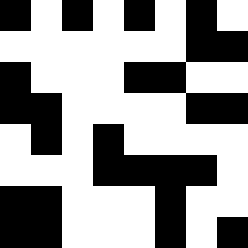[["black", "white", "black", "white", "black", "white", "black", "white"], ["white", "white", "white", "white", "white", "white", "black", "black"], ["black", "white", "white", "white", "black", "black", "white", "white"], ["black", "black", "white", "white", "white", "white", "black", "black"], ["white", "black", "white", "black", "white", "white", "white", "white"], ["white", "white", "white", "black", "black", "black", "black", "white"], ["black", "black", "white", "white", "white", "black", "white", "white"], ["black", "black", "white", "white", "white", "black", "white", "black"]]